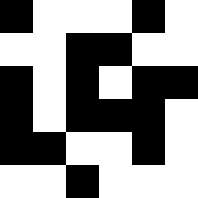[["black", "white", "white", "white", "black", "white"], ["white", "white", "black", "black", "white", "white"], ["black", "white", "black", "white", "black", "black"], ["black", "white", "black", "black", "black", "white"], ["black", "black", "white", "white", "black", "white"], ["white", "white", "black", "white", "white", "white"]]